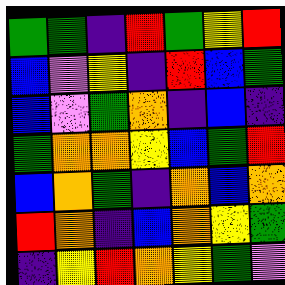[["green", "green", "indigo", "red", "green", "yellow", "red"], ["blue", "violet", "yellow", "indigo", "red", "blue", "green"], ["blue", "violet", "green", "orange", "indigo", "blue", "indigo"], ["green", "orange", "orange", "yellow", "blue", "green", "red"], ["blue", "orange", "green", "indigo", "orange", "blue", "orange"], ["red", "orange", "indigo", "blue", "orange", "yellow", "green"], ["indigo", "yellow", "red", "orange", "yellow", "green", "violet"]]